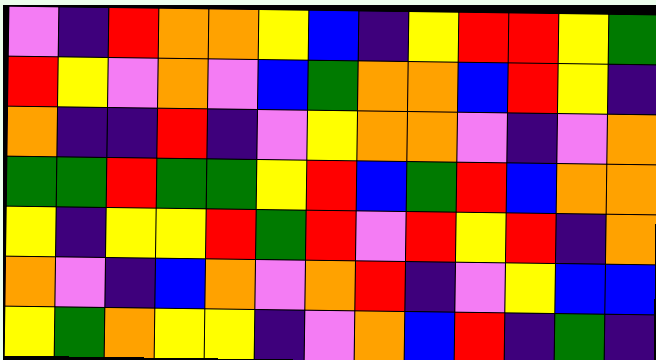[["violet", "indigo", "red", "orange", "orange", "yellow", "blue", "indigo", "yellow", "red", "red", "yellow", "green"], ["red", "yellow", "violet", "orange", "violet", "blue", "green", "orange", "orange", "blue", "red", "yellow", "indigo"], ["orange", "indigo", "indigo", "red", "indigo", "violet", "yellow", "orange", "orange", "violet", "indigo", "violet", "orange"], ["green", "green", "red", "green", "green", "yellow", "red", "blue", "green", "red", "blue", "orange", "orange"], ["yellow", "indigo", "yellow", "yellow", "red", "green", "red", "violet", "red", "yellow", "red", "indigo", "orange"], ["orange", "violet", "indigo", "blue", "orange", "violet", "orange", "red", "indigo", "violet", "yellow", "blue", "blue"], ["yellow", "green", "orange", "yellow", "yellow", "indigo", "violet", "orange", "blue", "red", "indigo", "green", "indigo"]]